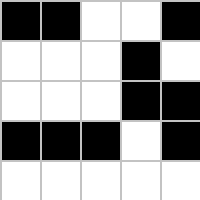[["black", "black", "white", "white", "black"], ["white", "white", "white", "black", "white"], ["white", "white", "white", "black", "black"], ["black", "black", "black", "white", "black"], ["white", "white", "white", "white", "white"]]